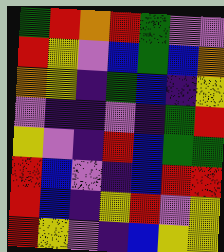[["green", "red", "orange", "red", "green", "violet", "violet"], ["red", "yellow", "violet", "blue", "green", "blue", "orange"], ["orange", "yellow", "indigo", "green", "blue", "indigo", "yellow"], ["violet", "indigo", "indigo", "violet", "indigo", "green", "red"], ["yellow", "violet", "indigo", "red", "blue", "green", "green"], ["red", "blue", "violet", "indigo", "blue", "red", "red"], ["red", "blue", "indigo", "yellow", "red", "violet", "yellow"], ["red", "yellow", "violet", "indigo", "blue", "yellow", "yellow"]]